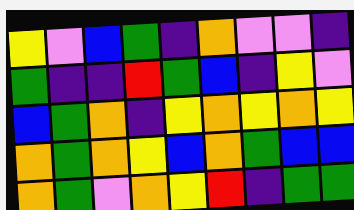[["yellow", "violet", "blue", "green", "indigo", "orange", "violet", "violet", "indigo"], ["green", "indigo", "indigo", "red", "green", "blue", "indigo", "yellow", "violet"], ["blue", "green", "orange", "indigo", "yellow", "orange", "yellow", "orange", "yellow"], ["orange", "green", "orange", "yellow", "blue", "orange", "green", "blue", "blue"], ["orange", "green", "violet", "orange", "yellow", "red", "indigo", "green", "green"]]